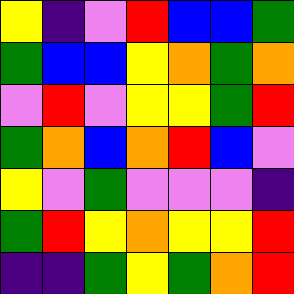[["yellow", "indigo", "violet", "red", "blue", "blue", "green"], ["green", "blue", "blue", "yellow", "orange", "green", "orange"], ["violet", "red", "violet", "yellow", "yellow", "green", "red"], ["green", "orange", "blue", "orange", "red", "blue", "violet"], ["yellow", "violet", "green", "violet", "violet", "violet", "indigo"], ["green", "red", "yellow", "orange", "yellow", "yellow", "red"], ["indigo", "indigo", "green", "yellow", "green", "orange", "red"]]